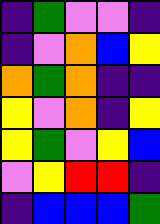[["indigo", "green", "violet", "violet", "indigo"], ["indigo", "violet", "orange", "blue", "yellow"], ["orange", "green", "orange", "indigo", "indigo"], ["yellow", "violet", "orange", "indigo", "yellow"], ["yellow", "green", "violet", "yellow", "blue"], ["violet", "yellow", "red", "red", "indigo"], ["indigo", "blue", "blue", "blue", "green"]]